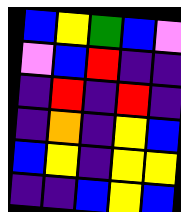[["blue", "yellow", "green", "blue", "violet"], ["violet", "blue", "red", "indigo", "indigo"], ["indigo", "red", "indigo", "red", "indigo"], ["indigo", "orange", "indigo", "yellow", "blue"], ["blue", "yellow", "indigo", "yellow", "yellow"], ["indigo", "indigo", "blue", "yellow", "blue"]]